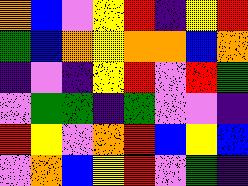[["orange", "blue", "violet", "yellow", "red", "indigo", "yellow", "red"], ["green", "blue", "orange", "yellow", "orange", "orange", "blue", "orange"], ["indigo", "violet", "indigo", "yellow", "red", "violet", "red", "green"], ["violet", "green", "green", "indigo", "green", "violet", "violet", "indigo"], ["red", "yellow", "violet", "orange", "red", "blue", "yellow", "blue"], ["violet", "orange", "blue", "yellow", "red", "violet", "green", "indigo"]]